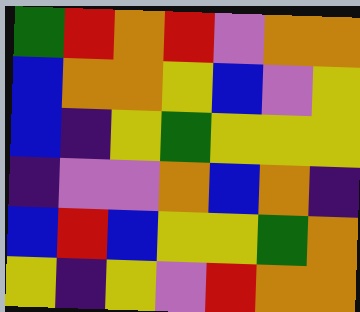[["green", "red", "orange", "red", "violet", "orange", "orange"], ["blue", "orange", "orange", "yellow", "blue", "violet", "yellow"], ["blue", "indigo", "yellow", "green", "yellow", "yellow", "yellow"], ["indigo", "violet", "violet", "orange", "blue", "orange", "indigo"], ["blue", "red", "blue", "yellow", "yellow", "green", "orange"], ["yellow", "indigo", "yellow", "violet", "red", "orange", "orange"]]